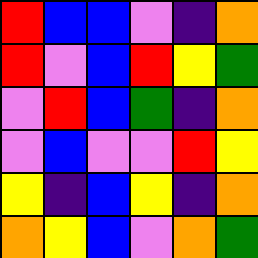[["red", "blue", "blue", "violet", "indigo", "orange"], ["red", "violet", "blue", "red", "yellow", "green"], ["violet", "red", "blue", "green", "indigo", "orange"], ["violet", "blue", "violet", "violet", "red", "yellow"], ["yellow", "indigo", "blue", "yellow", "indigo", "orange"], ["orange", "yellow", "blue", "violet", "orange", "green"]]